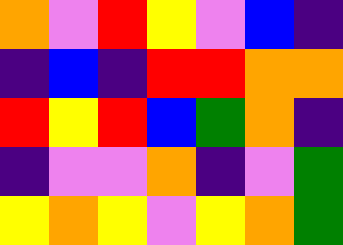[["orange", "violet", "red", "yellow", "violet", "blue", "indigo"], ["indigo", "blue", "indigo", "red", "red", "orange", "orange"], ["red", "yellow", "red", "blue", "green", "orange", "indigo"], ["indigo", "violet", "violet", "orange", "indigo", "violet", "green"], ["yellow", "orange", "yellow", "violet", "yellow", "orange", "green"]]